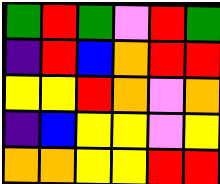[["green", "red", "green", "violet", "red", "green"], ["indigo", "red", "blue", "orange", "red", "red"], ["yellow", "yellow", "red", "orange", "violet", "orange"], ["indigo", "blue", "yellow", "yellow", "violet", "yellow"], ["orange", "orange", "yellow", "yellow", "red", "red"]]